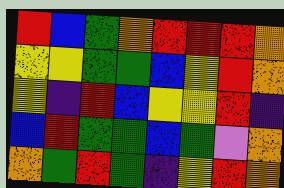[["red", "blue", "green", "orange", "red", "red", "red", "orange"], ["yellow", "yellow", "green", "green", "blue", "yellow", "red", "orange"], ["yellow", "indigo", "red", "blue", "yellow", "yellow", "red", "indigo"], ["blue", "red", "green", "green", "blue", "green", "violet", "orange"], ["orange", "green", "red", "green", "indigo", "yellow", "red", "orange"]]